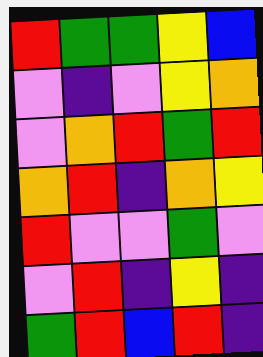[["red", "green", "green", "yellow", "blue"], ["violet", "indigo", "violet", "yellow", "orange"], ["violet", "orange", "red", "green", "red"], ["orange", "red", "indigo", "orange", "yellow"], ["red", "violet", "violet", "green", "violet"], ["violet", "red", "indigo", "yellow", "indigo"], ["green", "red", "blue", "red", "indigo"]]